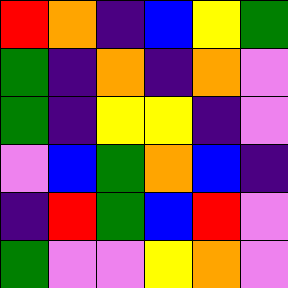[["red", "orange", "indigo", "blue", "yellow", "green"], ["green", "indigo", "orange", "indigo", "orange", "violet"], ["green", "indigo", "yellow", "yellow", "indigo", "violet"], ["violet", "blue", "green", "orange", "blue", "indigo"], ["indigo", "red", "green", "blue", "red", "violet"], ["green", "violet", "violet", "yellow", "orange", "violet"]]